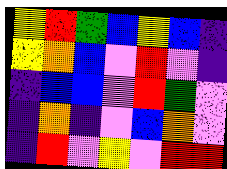[["yellow", "red", "green", "blue", "yellow", "blue", "indigo"], ["yellow", "orange", "blue", "violet", "red", "violet", "indigo"], ["indigo", "blue", "blue", "violet", "red", "green", "violet"], ["indigo", "orange", "indigo", "violet", "blue", "orange", "violet"], ["indigo", "red", "violet", "yellow", "violet", "red", "red"]]